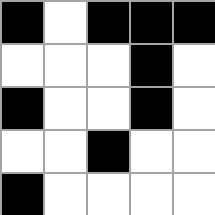[["black", "white", "black", "black", "black"], ["white", "white", "white", "black", "white"], ["black", "white", "white", "black", "white"], ["white", "white", "black", "white", "white"], ["black", "white", "white", "white", "white"]]